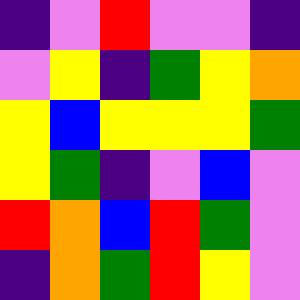[["indigo", "violet", "red", "violet", "violet", "indigo"], ["violet", "yellow", "indigo", "green", "yellow", "orange"], ["yellow", "blue", "yellow", "yellow", "yellow", "green"], ["yellow", "green", "indigo", "violet", "blue", "violet"], ["red", "orange", "blue", "red", "green", "violet"], ["indigo", "orange", "green", "red", "yellow", "violet"]]